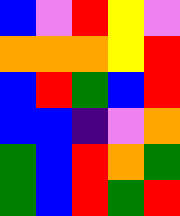[["blue", "violet", "red", "yellow", "violet"], ["orange", "orange", "orange", "yellow", "red"], ["blue", "red", "green", "blue", "red"], ["blue", "blue", "indigo", "violet", "orange"], ["green", "blue", "red", "orange", "green"], ["green", "blue", "red", "green", "red"]]